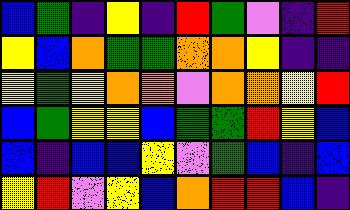[["blue", "green", "indigo", "yellow", "indigo", "red", "green", "violet", "indigo", "red"], ["yellow", "blue", "orange", "green", "green", "orange", "orange", "yellow", "indigo", "indigo"], ["yellow", "green", "yellow", "orange", "orange", "violet", "orange", "orange", "yellow", "red"], ["blue", "green", "yellow", "yellow", "blue", "green", "green", "red", "yellow", "blue"], ["blue", "indigo", "blue", "blue", "yellow", "violet", "green", "blue", "indigo", "blue"], ["yellow", "red", "violet", "yellow", "blue", "orange", "red", "red", "blue", "indigo"]]